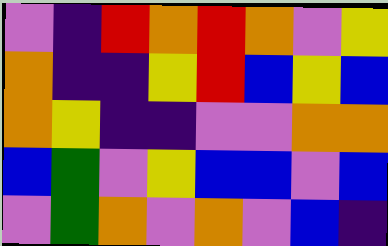[["violet", "indigo", "red", "orange", "red", "orange", "violet", "yellow"], ["orange", "indigo", "indigo", "yellow", "red", "blue", "yellow", "blue"], ["orange", "yellow", "indigo", "indigo", "violet", "violet", "orange", "orange"], ["blue", "green", "violet", "yellow", "blue", "blue", "violet", "blue"], ["violet", "green", "orange", "violet", "orange", "violet", "blue", "indigo"]]